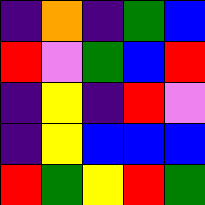[["indigo", "orange", "indigo", "green", "blue"], ["red", "violet", "green", "blue", "red"], ["indigo", "yellow", "indigo", "red", "violet"], ["indigo", "yellow", "blue", "blue", "blue"], ["red", "green", "yellow", "red", "green"]]